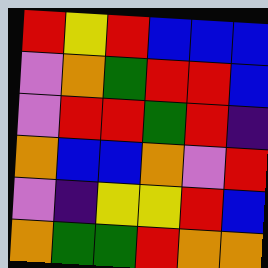[["red", "yellow", "red", "blue", "blue", "blue"], ["violet", "orange", "green", "red", "red", "blue"], ["violet", "red", "red", "green", "red", "indigo"], ["orange", "blue", "blue", "orange", "violet", "red"], ["violet", "indigo", "yellow", "yellow", "red", "blue"], ["orange", "green", "green", "red", "orange", "orange"]]